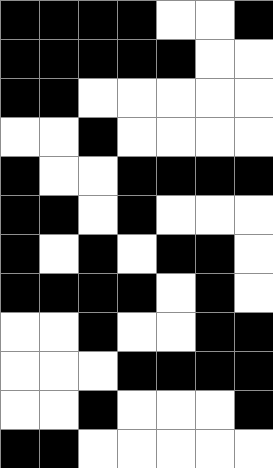[["black", "black", "black", "black", "white", "white", "black"], ["black", "black", "black", "black", "black", "white", "white"], ["black", "black", "white", "white", "white", "white", "white"], ["white", "white", "black", "white", "white", "white", "white"], ["black", "white", "white", "black", "black", "black", "black"], ["black", "black", "white", "black", "white", "white", "white"], ["black", "white", "black", "white", "black", "black", "white"], ["black", "black", "black", "black", "white", "black", "white"], ["white", "white", "black", "white", "white", "black", "black"], ["white", "white", "white", "black", "black", "black", "black"], ["white", "white", "black", "white", "white", "white", "black"], ["black", "black", "white", "white", "white", "white", "white"]]